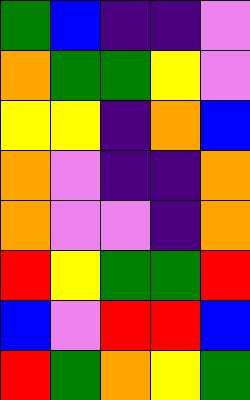[["green", "blue", "indigo", "indigo", "violet"], ["orange", "green", "green", "yellow", "violet"], ["yellow", "yellow", "indigo", "orange", "blue"], ["orange", "violet", "indigo", "indigo", "orange"], ["orange", "violet", "violet", "indigo", "orange"], ["red", "yellow", "green", "green", "red"], ["blue", "violet", "red", "red", "blue"], ["red", "green", "orange", "yellow", "green"]]